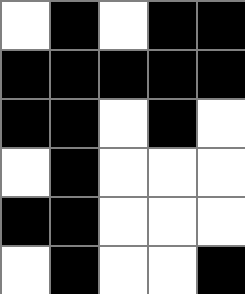[["white", "black", "white", "black", "black"], ["black", "black", "black", "black", "black"], ["black", "black", "white", "black", "white"], ["white", "black", "white", "white", "white"], ["black", "black", "white", "white", "white"], ["white", "black", "white", "white", "black"]]